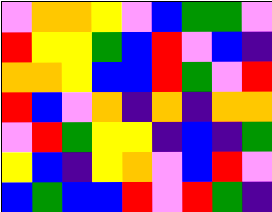[["violet", "orange", "orange", "yellow", "violet", "blue", "green", "green", "violet"], ["red", "yellow", "yellow", "green", "blue", "red", "violet", "blue", "indigo"], ["orange", "orange", "yellow", "blue", "blue", "red", "green", "violet", "red"], ["red", "blue", "violet", "orange", "indigo", "orange", "indigo", "orange", "orange"], ["violet", "red", "green", "yellow", "yellow", "indigo", "blue", "indigo", "green"], ["yellow", "blue", "indigo", "yellow", "orange", "violet", "blue", "red", "violet"], ["blue", "green", "blue", "blue", "red", "violet", "red", "green", "indigo"]]